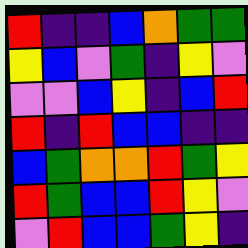[["red", "indigo", "indigo", "blue", "orange", "green", "green"], ["yellow", "blue", "violet", "green", "indigo", "yellow", "violet"], ["violet", "violet", "blue", "yellow", "indigo", "blue", "red"], ["red", "indigo", "red", "blue", "blue", "indigo", "indigo"], ["blue", "green", "orange", "orange", "red", "green", "yellow"], ["red", "green", "blue", "blue", "red", "yellow", "violet"], ["violet", "red", "blue", "blue", "green", "yellow", "indigo"]]